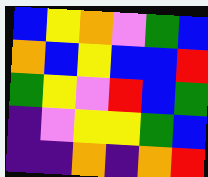[["blue", "yellow", "orange", "violet", "green", "blue"], ["orange", "blue", "yellow", "blue", "blue", "red"], ["green", "yellow", "violet", "red", "blue", "green"], ["indigo", "violet", "yellow", "yellow", "green", "blue"], ["indigo", "indigo", "orange", "indigo", "orange", "red"]]